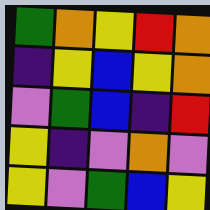[["green", "orange", "yellow", "red", "orange"], ["indigo", "yellow", "blue", "yellow", "orange"], ["violet", "green", "blue", "indigo", "red"], ["yellow", "indigo", "violet", "orange", "violet"], ["yellow", "violet", "green", "blue", "yellow"]]